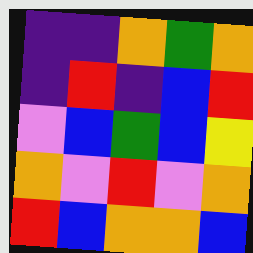[["indigo", "indigo", "orange", "green", "orange"], ["indigo", "red", "indigo", "blue", "red"], ["violet", "blue", "green", "blue", "yellow"], ["orange", "violet", "red", "violet", "orange"], ["red", "blue", "orange", "orange", "blue"]]